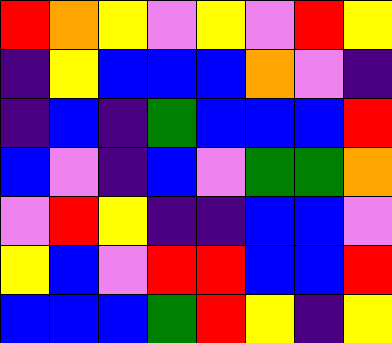[["red", "orange", "yellow", "violet", "yellow", "violet", "red", "yellow"], ["indigo", "yellow", "blue", "blue", "blue", "orange", "violet", "indigo"], ["indigo", "blue", "indigo", "green", "blue", "blue", "blue", "red"], ["blue", "violet", "indigo", "blue", "violet", "green", "green", "orange"], ["violet", "red", "yellow", "indigo", "indigo", "blue", "blue", "violet"], ["yellow", "blue", "violet", "red", "red", "blue", "blue", "red"], ["blue", "blue", "blue", "green", "red", "yellow", "indigo", "yellow"]]